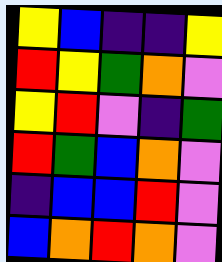[["yellow", "blue", "indigo", "indigo", "yellow"], ["red", "yellow", "green", "orange", "violet"], ["yellow", "red", "violet", "indigo", "green"], ["red", "green", "blue", "orange", "violet"], ["indigo", "blue", "blue", "red", "violet"], ["blue", "orange", "red", "orange", "violet"]]